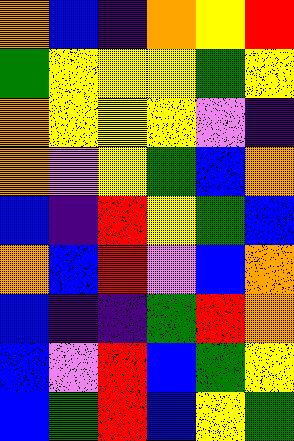[["orange", "blue", "indigo", "orange", "yellow", "red"], ["green", "yellow", "yellow", "yellow", "green", "yellow"], ["orange", "yellow", "yellow", "yellow", "violet", "indigo"], ["orange", "violet", "yellow", "green", "blue", "orange"], ["blue", "indigo", "red", "yellow", "green", "blue"], ["orange", "blue", "red", "violet", "blue", "orange"], ["blue", "indigo", "indigo", "green", "red", "orange"], ["blue", "violet", "red", "blue", "green", "yellow"], ["blue", "green", "red", "blue", "yellow", "green"]]